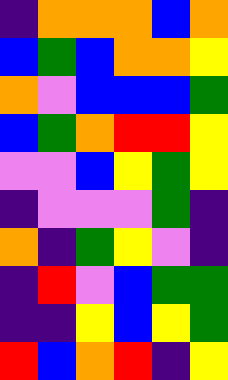[["indigo", "orange", "orange", "orange", "blue", "orange"], ["blue", "green", "blue", "orange", "orange", "yellow"], ["orange", "violet", "blue", "blue", "blue", "green"], ["blue", "green", "orange", "red", "red", "yellow"], ["violet", "violet", "blue", "yellow", "green", "yellow"], ["indigo", "violet", "violet", "violet", "green", "indigo"], ["orange", "indigo", "green", "yellow", "violet", "indigo"], ["indigo", "red", "violet", "blue", "green", "green"], ["indigo", "indigo", "yellow", "blue", "yellow", "green"], ["red", "blue", "orange", "red", "indigo", "yellow"]]